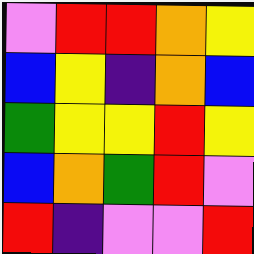[["violet", "red", "red", "orange", "yellow"], ["blue", "yellow", "indigo", "orange", "blue"], ["green", "yellow", "yellow", "red", "yellow"], ["blue", "orange", "green", "red", "violet"], ["red", "indigo", "violet", "violet", "red"]]